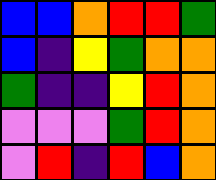[["blue", "blue", "orange", "red", "red", "green"], ["blue", "indigo", "yellow", "green", "orange", "orange"], ["green", "indigo", "indigo", "yellow", "red", "orange"], ["violet", "violet", "violet", "green", "red", "orange"], ["violet", "red", "indigo", "red", "blue", "orange"]]